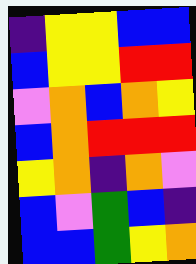[["indigo", "yellow", "yellow", "blue", "blue"], ["blue", "yellow", "yellow", "red", "red"], ["violet", "orange", "blue", "orange", "yellow"], ["blue", "orange", "red", "red", "red"], ["yellow", "orange", "indigo", "orange", "violet"], ["blue", "violet", "green", "blue", "indigo"], ["blue", "blue", "green", "yellow", "orange"]]